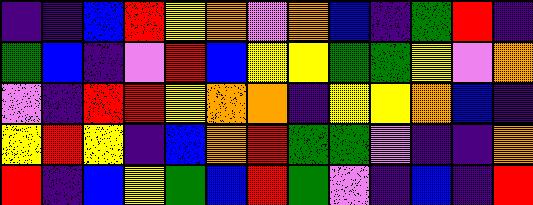[["indigo", "indigo", "blue", "red", "yellow", "orange", "violet", "orange", "blue", "indigo", "green", "red", "indigo"], ["green", "blue", "indigo", "violet", "red", "blue", "yellow", "yellow", "green", "green", "yellow", "violet", "orange"], ["violet", "indigo", "red", "red", "yellow", "orange", "orange", "indigo", "yellow", "yellow", "orange", "blue", "indigo"], ["yellow", "red", "yellow", "indigo", "blue", "orange", "red", "green", "green", "violet", "indigo", "indigo", "orange"], ["red", "indigo", "blue", "yellow", "green", "blue", "red", "green", "violet", "indigo", "blue", "indigo", "red"]]